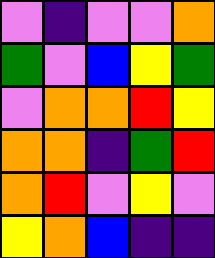[["violet", "indigo", "violet", "violet", "orange"], ["green", "violet", "blue", "yellow", "green"], ["violet", "orange", "orange", "red", "yellow"], ["orange", "orange", "indigo", "green", "red"], ["orange", "red", "violet", "yellow", "violet"], ["yellow", "orange", "blue", "indigo", "indigo"]]